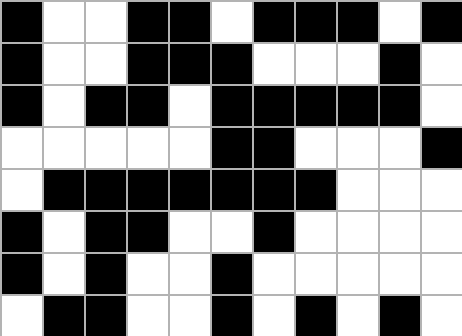[["black", "white", "white", "black", "black", "white", "black", "black", "black", "white", "black"], ["black", "white", "white", "black", "black", "black", "white", "white", "white", "black", "white"], ["black", "white", "black", "black", "white", "black", "black", "black", "black", "black", "white"], ["white", "white", "white", "white", "white", "black", "black", "white", "white", "white", "black"], ["white", "black", "black", "black", "black", "black", "black", "black", "white", "white", "white"], ["black", "white", "black", "black", "white", "white", "black", "white", "white", "white", "white"], ["black", "white", "black", "white", "white", "black", "white", "white", "white", "white", "white"], ["white", "black", "black", "white", "white", "black", "white", "black", "white", "black", "white"]]